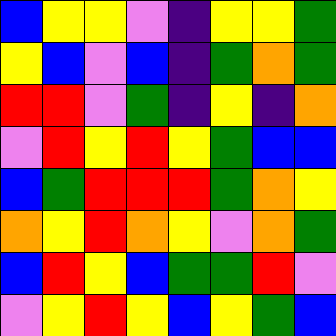[["blue", "yellow", "yellow", "violet", "indigo", "yellow", "yellow", "green"], ["yellow", "blue", "violet", "blue", "indigo", "green", "orange", "green"], ["red", "red", "violet", "green", "indigo", "yellow", "indigo", "orange"], ["violet", "red", "yellow", "red", "yellow", "green", "blue", "blue"], ["blue", "green", "red", "red", "red", "green", "orange", "yellow"], ["orange", "yellow", "red", "orange", "yellow", "violet", "orange", "green"], ["blue", "red", "yellow", "blue", "green", "green", "red", "violet"], ["violet", "yellow", "red", "yellow", "blue", "yellow", "green", "blue"]]